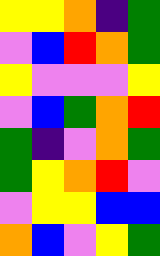[["yellow", "yellow", "orange", "indigo", "green"], ["violet", "blue", "red", "orange", "green"], ["yellow", "violet", "violet", "violet", "yellow"], ["violet", "blue", "green", "orange", "red"], ["green", "indigo", "violet", "orange", "green"], ["green", "yellow", "orange", "red", "violet"], ["violet", "yellow", "yellow", "blue", "blue"], ["orange", "blue", "violet", "yellow", "green"]]